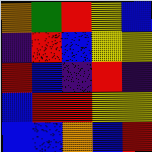[["orange", "green", "red", "yellow", "blue"], ["indigo", "red", "blue", "yellow", "yellow"], ["red", "blue", "indigo", "red", "indigo"], ["blue", "red", "red", "yellow", "yellow"], ["blue", "blue", "orange", "blue", "red"]]